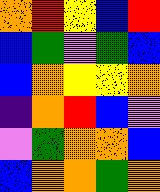[["orange", "red", "yellow", "blue", "red"], ["blue", "green", "violet", "green", "blue"], ["blue", "orange", "yellow", "yellow", "orange"], ["indigo", "orange", "red", "blue", "violet"], ["violet", "green", "orange", "orange", "blue"], ["blue", "orange", "orange", "green", "orange"]]